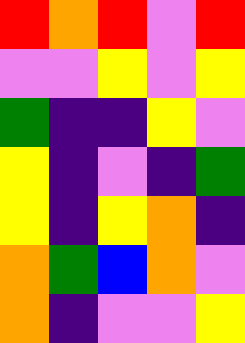[["red", "orange", "red", "violet", "red"], ["violet", "violet", "yellow", "violet", "yellow"], ["green", "indigo", "indigo", "yellow", "violet"], ["yellow", "indigo", "violet", "indigo", "green"], ["yellow", "indigo", "yellow", "orange", "indigo"], ["orange", "green", "blue", "orange", "violet"], ["orange", "indigo", "violet", "violet", "yellow"]]